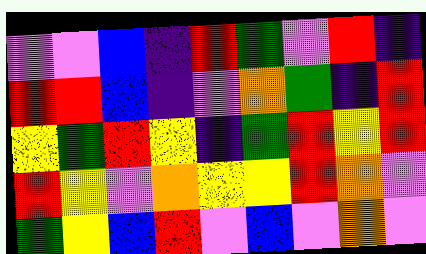[["violet", "violet", "blue", "indigo", "red", "green", "violet", "red", "indigo"], ["red", "red", "blue", "indigo", "violet", "orange", "green", "indigo", "red"], ["yellow", "green", "red", "yellow", "indigo", "green", "red", "yellow", "red"], ["red", "yellow", "violet", "orange", "yellow", "yellow", "red", "orange", "violet"], ["green", "yellow", "blue", "red", "violet", "blue", "violet", "orange", "violet"]]